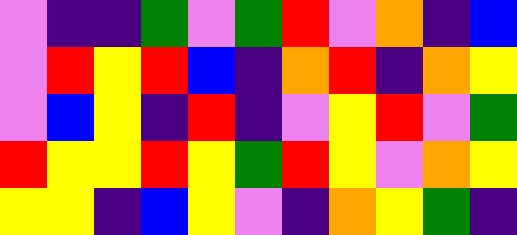[["violet", "indigo", "indigo", "green", "violet", "green", "red", "violet", "orange", "indigo", "blue"], ["violet", "red", "yellow", "red", "blue", "indigo", "orange", "red", "indigo", "orange", "yellow"], ["violet", "blue", "yellow", "indigo", "red", "indigo", "violet", "yellow", "red", "violet", "green"], ["red", "yellow", "yellow", "red", "yellow", "green", "red", "yellow", "violet", "orange", "yellow"], ["yellow", "yellow", "indigo", "blue", "yellow", "violet", "indigo", "orange", "yellow", "green", "indigo"]]